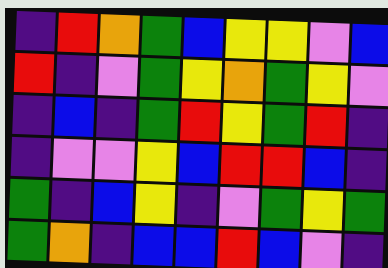[["indigo", "red", "orange", "green", "blue", "yellow", "yellow", "violet", "blue"], ["red", "indigo", "violet", "green", "yellow", "orange", "green", "yellow", "violet"], ["indigo", "blue", "indigo", "green", "red", "yellow", "green", "red", "indigo"], ["indigo", "violet", "violet", "yellow", "blue", "red", "red", "blue", "indigo"], ["green", "indigo", "blue", "yellow", "indigo", "violet", "green", "yellow", "green"], ["green", "orange", "indigo", "blue", "blue", "red", "blue", "violet", "indigo"]]